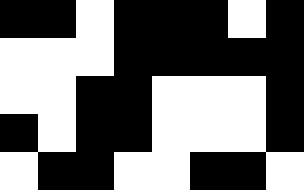[["black", "black", "white", "black", "black", "black", "white", "black"], ["white", "white", "white", "black", "black", "black", "black", "black"], ["white", "white", "black", "black", "white", "white", "white", "black"], ["black", "white", "black", "black", "white", "white", "white", "black"], ["white", "black", "black", "white", "white", "black", "black", "white"]]